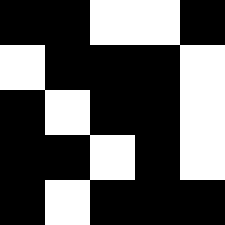[["black", "black", "white", "white", "black"], ["white", "black", "black", "black", "white"], ["black", "white", "black", "black", "white"], ["black", "black", "white", "black", "white"], ["black", "white", "black", "black", "black"]]